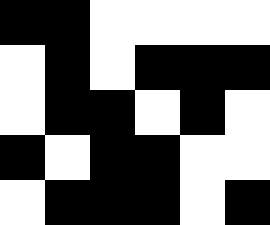[["black", "black", "white", "white", "white", "white"], ["white", "black", "white", "black", "black", "black"], ["white", "black", "black", "white", "black", "white"], ["black", "white", "black", "black", "white", "white"], ["white", "black", "black", "black", "white", "black"]]